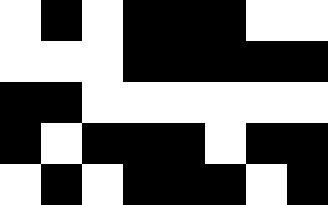[["white", "black", "white", "black", "black", "black", "white", "white"], ["white", "white", "white", "black", "black", "black", "black", "black"], ["black", "black", "white", "white", "white", "white", "white", "white"], ["black", "white", "black", "black", "black", "white", "black", "black"], ["white", "black", "white", "black", "black", "black", "white", "black"]]